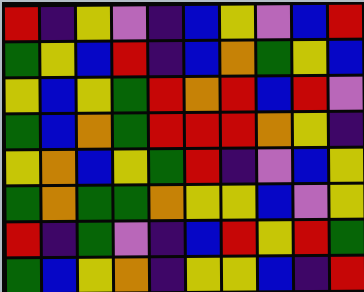[["red", "indigo", "yellow", "violet", "indigo", "blue", "yellow", "violet", "blue", "red"], ["green", "yellow", "blue", "red", "indigo", "blue", "orange", "green", "yellow", "blue"], ["yellow", "blue", "yellow", "green", "red", "orange", "red", "blue", "red", "violet"], ["green", "blue", "orange", "green", "red", "red", "red", "orange", "yellow", "indigo"], ["yellow", "orange", "blue", "yellow", "green", "red", "indigo", "violet", "blue", "yellow"], ["green", "orange", "green", "green", "orange", "yellow", "yellow", "blue", "violet", "yellow"], ["red", "indigo", "green", "violet", "indigo", "blue", "red", "yellow", "red", "green"], ["green", "blue", "yellow", "orange", "indigo", "yellow", "yellow", "blue", "indigo", "red"]]